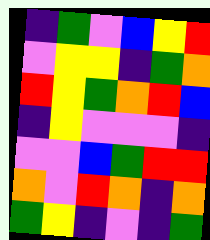[["indigo", "green", "violet", "blue", "yellow", "red"], ["violet", "yellow", "yellow", "indigo", "green", "orange"], ["red", "yellow", "green", "orange", "red", "blue"], ["indigo", "yellow", "violet", "violet", "violet", "indigo"], ["violet", "violet", "blue", "green", "red", "red"], ["orange", "violet", "red", "orange", "indigo", "orange"], ["green", "yellow", "indigo", "violet", "indigo", "green"]]